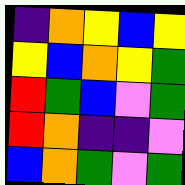[["indigo", "orange", "yellow", "blue", "yellow"], ["yellow", "blue", "orange", "yellow", "green"], ["red", "green", "blue", "violet", "green"], ["red", "orange", "indigo", "indigo", "violet"], ["blue", "orange", "green", "violet", "green"]]